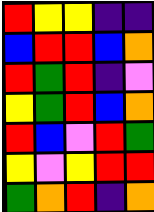[["red", "yellow", "yellow", "indigo", "indigo"], ["blue", "red", "red", "blue", "orange"], ["red", "green", "red", "indigo", "violet"], ["yellow", "green", "red", "blue", "orange"], ["red", "blue", "violet", "red", "green"], ["yellow", "violet", "yellow", "red", "red"], ["green", "orange", "red", "indigo", "orange"]]